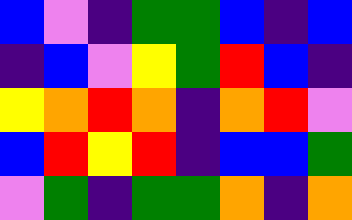[["blue", "violet", "indigo", "green", "green", "blue", "indigo", "blue"], ["indigo", "blue", "violet", "yellow", "green", "red", "blue", "indigo"], ["yellow", "orange", "red", "orange", "indigo", "orange", "red", "violet"], ["blue", "red", "yellow", "red", "indigo", "blue", "blue", "green"], ["violet", "green", "indigo", "green", "green", "orange", "indigo", "orange"]]